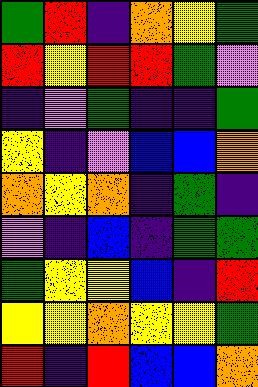[["green", "red", "indigo", "orange", "yellow", "green"], ["red", "yellow", "red", "red", "green", "violet"], ["indigo", "violet", "green", "indigo", "indigo", "green"], ["yellow", "indigo", "violet", "blue", "blue", "orange"], ["orange", "yellow", "orange", "indigo", "green", "indigo"], ["violet", "indigo", "blue", "indigo", "green", "green"], ["green", "yellow", "yellow", "blue", "indigo", "red"], ["yellow", "yellow", "orange", "yellow", "yellow", "green"], ["red", "indigo", "red", "blue", "blue", "orange"]]